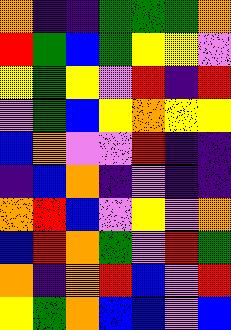[["orange", "indigo", "indigo", "green", "green", "green", "orange"], ["red", "green", "blue", "green", "yellow", "yellow", "violet"], ["yellow", "green", "yellow", "violet", "red", "indigo", "red"], ["violet", "green", "blue", "yellow", "orange", "yellow", "yellow"], ["blue", "orange", "violet", "violet", "red", "indigo", "indigo"], ["indigo", "blue", "orange", "indigo", "violet", "indigo", "indigo"], ["orange", "red", "blue", "violet", "yellow", "violet", "orange"], ["blue", "red", "orange", "green", "violet", "red", "green"], ["orange", "indigo", "orange", "red", "blue", "violet", "red"], ["yellow", "green", "orange", "blue", "blue", "violet", "blue"]]